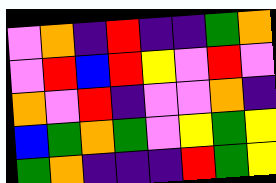[["violet", "orange", "indigo", "red", "indigo", "indigo", "green", "orange"], ["violet", "red", "blue", "red", "yellow", "violet", "red", "violet"], ["orange", "violet", "red", "indigo", "violet", "violet", "orange", "indigo"], ["blue", "green", "orange", "green", "violet", "yellow", "green", "yellow"], ["green", "orange", "indigo", "indigo", "indigo", "red", "green", "yellow"]]